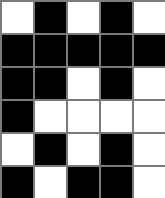[["white", "black", "white", "black", "white"], ["black", "black", "black", "black", "black"], ["black", "black", "white", "black", "white"], ["black", "white", "white", "white", "white"], ["white", "black", "white", "black", "white"], ["black", "white", "black", "black", "white"]]